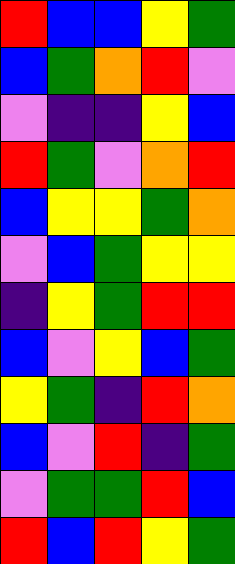[["red", "blue", "blue", "yellow", "green"], ["blue", "green", "orange", "red", "violet"], ["violet", "indigo", "indigo", "yellow", "blue"], ["red", "green", "violet", "orange", "red"], ["blue", "yellow", "yellow", "green", "orange"], ["violet", "blue", "green", "yellow", "yellow"], ["indigo", "yellow", "green", "red", "red"], ["blue", "violet", "yellow", "blue", "green"], ["yellow", "green", "indigo", "red", "orange"], ["blue", "violet", "red", "indigo", "green"], ["violet", "green", "green", "red", "blue"], ["red", "blue", "red", "yellow", "green"]]